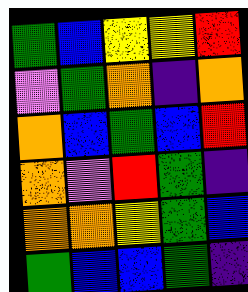[["green", "blue", "yellow", "yellow", "red"], ["violet", "green", "orange", "indigo", "orange"], ["orange", "blue", "green", "blue", "red"], ["orange", "violet", "red", "green", "indigo"], ["orange", "orange", "yellow", "green", "blue"], ["green", "blue", "blue", "green", "indigo"]]